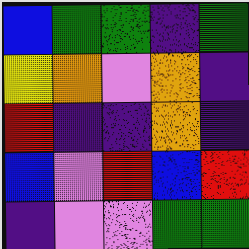[["blue", "green", "green", "indigo", "green"], ["yellow", "orange", "violet", "orange", "indigo"], ["red", "indigo", "indigo", "orange", "indigo"], ["blue", "violet", "red", "blue", "red"], ["indigo", "violet", "violet", "green", "green"]]